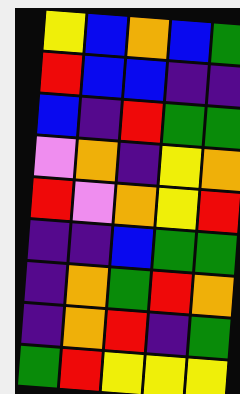[["yellow", "blue", "orange", "blue", "green"], ["red", "blue", "blue", "indigo", "indigo"], ["blue", "indigo", "red", "green", "green"], ["violet", "orange", "indigo", "yellow", "orange"], ["red", "violet", "orange", "yellow", "red"], ["indigo", "indigo", "blue", "green", "green"], ["indigo", "orange", "green", "red", "orange"], ["indigo", "orange", "red", "indigo", "green"], ["green", "red", "yellow", "yellow", "yellow"]]